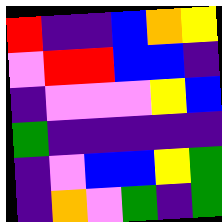[["red", "indigo", "indigo", "blue", "orange", "yellow"], ["violet", "red", "red", "blue", "blue", "indigo"], ["indigo", "violet", "violet", "violet", "yellow", "blue"], ["green", "indigo", "indigo", "indigo", "indigo", "indigo"], ["indigo", "violet", "blue", "blue", "yellow", "green"], ["indigo", "orange", "violet", "green", "indigo", "green"]]